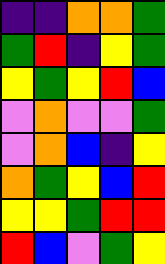[["indigo", "indigo", "orange", "orange", "green"], ["green", "red", "indigo", "yellow", "green"], ["yellow", "green", "yellow", "red", "blue"], ["violet", "orange", "violet", "violet", "green"], ["violet", "orange", "blue", "indigo", "yellow"], ["orange", "green", "yellow", "blue", "red"], ["yellow", "yellow", "green", "red", "red"], ["red", "blue", "violet", "green", "yellow"]]